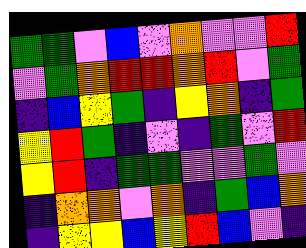[["green", "green", "violet", "blue", "violet", "orange", "violet", "violet", "red"], ["violet", "green", "orange", "red", "red", "orange", "red", "violet", "green"], ["indigo", "blue", "yellow", "green", "indigo", "yellow", "orange", "indigo", "green"], ["yellow", "red", "green", "indigo", "violet", "indigo", "green", "violet", "red"], ["yellow", "red", "indigo", "green", "green", "violet", "violet", "green", "violet"], ["indigo", "orange", "orange", "violet", "orange", "indigo", "green", "blue", "orange"], ["indigo", "yellow", "yellow", "blue", "yellow", "red", "blue", "violet", "indigo"]]